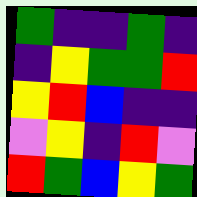[["green", "indigo", "indigo", "green", "indigo"], ["indigo", "yellow", "green", "green", "red"], ["yellow", "red", "blue", "indigo", "indigo"], ["violet", "yellow", "indigo", "red", "violet"], ["red", "green", "blue", "yellow", "green"]]